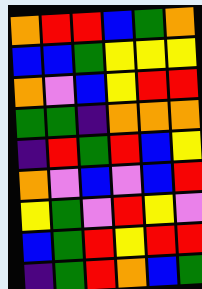[["orange", "red", "red", "blue", "green", "orange"], ["blue", "blue", "green", "yellow", "yellow", "yellow"], ["orange", "violet", "blue", "yellow", "red", "red"], ["green", "green", "indigo", "orange", "orange", "orange"], ["indigo", "red", "green", "red", "blue", "yellow"], ["orange", "violet", "blue", "violet", "blue", "red"], ["yellow", "green", "violet", "red", "yellow", "violet"], ["blue", "green", "red", "yellow", "red", "red"], ["indigo", "green", "red", "orange", "blue", "green"]]